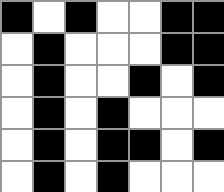[["black", "white", "black", "white", "white", "black", "black"], ["white", "black", "white", "white", "white", "black", "black"], ["white", "black", "white", "white", "black", "white", "black"], ["white", "black", "white", "black", "white", "white", "white"], ["white", "black", "white", "black", "black", "white", "black"], ["white", "black", "white", "black", "white", "white", "white"]]